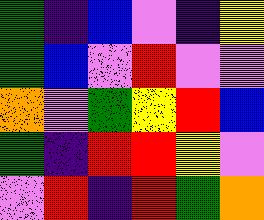[["green", "indigo", "blue", "violet", "indigo", "yellow"], ["green", "blue", "violet", "red", "violet", "violet"], ["orange", "violet", "green", "yellow", "red", "blue"], ["green", "indigo", "red", "red", "yellow", "violet"], ["violet", "red", "indigo", "red", "green", "orange"]]